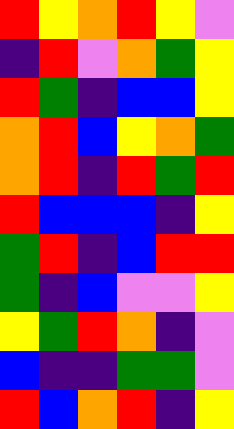[["red", "yellow", "orange", "red", "yellow", "violet"], ["indigo", "red", "violet", "orange", "green", "yellow"], ["red", "green", "indigo", "blue", "blue", "yellow"], ["orange", "red", "blue", "yellow", "orange", "green"], ["orange", "red", "indigo", "red", "green", "red"], ["red", "blue", "blue", "blue", "indigo", "yellow"], ["green", "red", "indigo", "blue", "red", "red"], ["green", "indigo", "blue", "violet", "violet", "yellow"], ["yellow", "green", "red", "orange", "indigo", "violet"], ["blue", "indigo", "indigo", "green", "green", "violet"], ["red", "blue", "orange", "red", "indigo", "yellow"]]